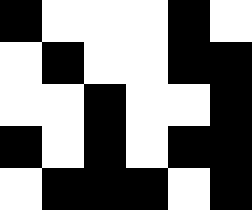[["black", "white", "white", "white", "black", "white"], ["white", "black", "white", "white", "black", "black"], ["white", "white", "black", "white", "white", "black"], ["black", "white", "black", "white", "black", "black"], ["white", "black", "black", "black", "white", "black"]]